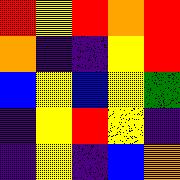[["red", "yellow", "red", "orange", "red"], ["orange", "indigo", "indigo", "yellow", "red"], ["blue", "yellow", "blue", "yellow", "green"], ["indigo", "yellow", "red", "yellow", "indigo"], ["indigo", "yellow", "indigo", "blue", "orange"]]